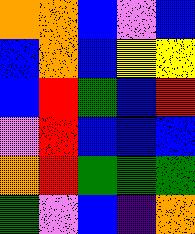[["orange", "orange", "blue", "violet", "blue"], ["blue", "orange", "blue", "yellow", "yellow"], ["blue", "red", "green", "blue", "red"], ["violet", "red", "blue", "blue", "blue"], ["orange", "red", "green", "green", "green"], ["green", "violet", "blue", "indigo", "orange"]]